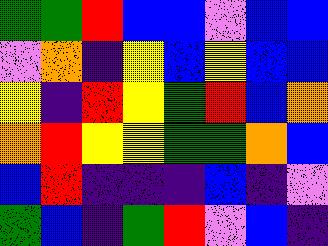[["green", "green", "red", "blue", "blue", "violet", "blue", "blue"], ["violet", "orange", "indigo", "yellow", "blue", "yellow", "blue", "blue"], ["yellow", "indigo", "red", "yellow", "green", "red", "blue", "orange"], ["orange", "red", "yellow", "yellow", "green", "green", "orange", "blue"], ["blue", "red", "indigo", "indigo", "indigo", "blue", "indigo", "violet"], ["green", "blue", "indigo", "green", "red", "violet", "blue", "indigo"]]